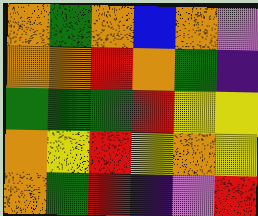[["orange", "green", "orange", "blue", "orange", "violet"], ["orange", "orange", "red", "orange", "green", "indigo"], ["green", "green", "green", "red", "yellow", "yellow"], ["orange", "yellow", "red", "yellow", "orange", "yellow"], ["orange", "green", "red", "indigo", "violet", "red"]]